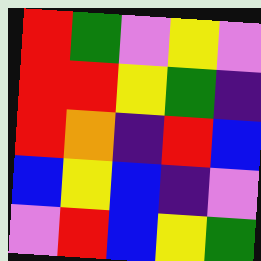[["red", "green", "violet", "yellow", "violet"], ["red", "red", "yellow", "green", "indigo"], ["red", "orange", "indigo", "red", "blue"], ["blue", "yellow", "blue", "indigo", "violet"], ["violet", "red", "blue", "yellow", "green"]]